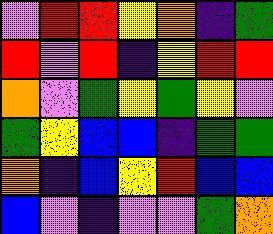[["violet", "red", "red", "yellow", "orange", "indigo", "green"], ["red", "violet", "red", "indigo", "yellow", "red", "red"], ["orange", "violet", "green", "yellow", "green", "yellow", "violet"], ["green", "yellow", "blue", "blue", "indigo", "green", "green"], ["orange", "indigo", "blue", "yellow", "red", "blue", "blue"], ["blue", "violet", "indigo", "violet", "violet", "green", "orange"]]